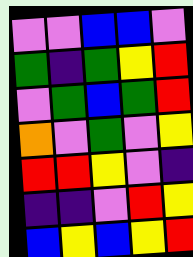[["violet", "violet", "blue", "blue", "violet"], ["green", "indigo", "green", "yellow", "red"], ["violet", "green", "blue", "green", "red"], ["orange", "violet", "green", "violet", "yellow"], ["red", "red", "yellow", "violet", "indigo"], ["indigo", "indigo", "violet", "red", "yellow"], ["blue", "yellow", "blue", "yellow", "red"]]